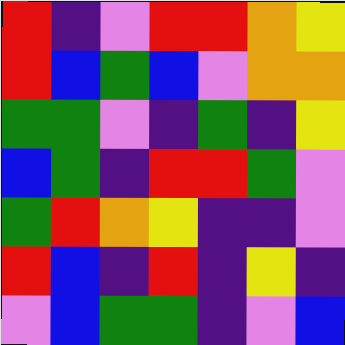[["red", "indigo", "violet", "red", "red", "orange", "yellow"], ["red", "blue", "green", "blue", "violet", "orange", "orange"], ["green", "green", "violet", "indigo", "green", "indigo", "yellow"], ["blue", "green", "indigo", "red", "red", "green", "violet"], ["green", "red", "orange", "yellow", "indigo", "indigo", "violet"], ["red", "blue", "indigo", "red", "indigo", "yellow", "indigo"], ["violet", "blue", "green", "green", "indigo", "violet", "blue"]]